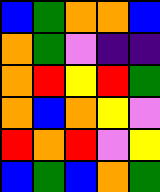[["blue", "green", "orange", "orange", "blue"], ["orange", "green", "violet", "indigo", "indigo"], ["orange", "red", "yellow", "red", "green"], ["orange", "blue", "orange", "yellow", "violet"], ["red", "orange", "red", "violet", "yellow"], ["blue", "green", "blue", "orange", "green"]]